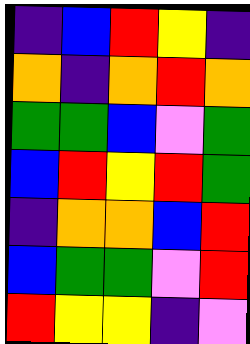[["indigo", "blue", "red", "yellow", "indigo"], ["orange", "indigo", "orange", "red", "orange"], ["green", "green", "blue", "violet", "green"], ["blue", "red", "yellow", "red", "green"], ["indigo", "orange", "orange", "blue", "red"], ["blue", "green", "green", "violet", "red"], ["red", "yellow", "yellow", "indigo", "violet"]]